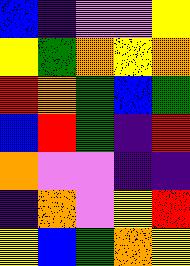[["blue", "indigo", "violet", "violet", "yellow"], ["yellow", "green", "orange", "yellow", "orange"], ["red", "orange", "green", "blue", "green"], ["blue", "red", "green", "indigo", "red"], ["orange", "violet", "violet", "indigo", "indigo"], ["indigo", "orange", "violet", "yellow", "red"], ["yellow", "blue", "green", "orange", "yellow"]]